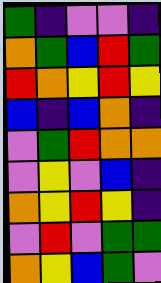[["green", "indigo", "violet", "violet", "indigo"], ["orange", "green", "blue", "red", "green"], ["red", "orange", "yellow", "red", "yellow"], ["blue", "indigo", "blue", "orange", "indigo"], ["violet", "green", "red", "orange", "orange"], ["violet", "yellow", "violet", "blue", "indigo"], ["orange", "yellow", "red", "yellow", "indigo"], ["violet", "red", "violet", "green", "green"], ["orange", "yellow", "blue", "green", "violet"]]